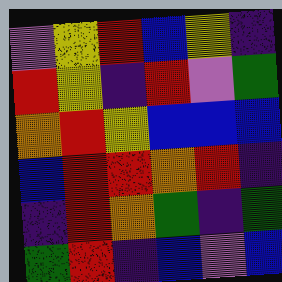[["violet", "yellow", "red", "blue", "yellow", "indigo"], ["red", "yellow", "indigo", "red", "violet", "green"], ["orange", "red", "yellow", "blue", "blue", "blue"], ["blue", "red", "red", "orange", "red", "indigo"], ["indigo", "red", "orange", "green", "indigo", "green"], ["green", "red", "indigo", "blue", "violet", "blue"]]